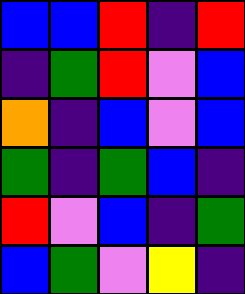[["blue", "blue", "red", "indigo", "red"], ["indigo", "green", "red", "violet", "blue"], ["orange", "indigo", "blue", "violet", "blue"], ["green", "indigo", "green", "blue", "indigo"], ["red", "violet", "blue", "indigo", "green"], ["blue", "green", "violet", "yellow", "indigo"]]